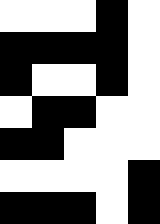[["white", "white", "white", "black", "white"], ["black", "black", "black", "black", "white"], ["black", "white", "white", "black", "white"], ["white", "black", "black", "white", "white"], ["black", "black", "white", "white", "white"], ["white", "white", "white", "white", "black"], ["black", "black", "black", "white", "black"]]